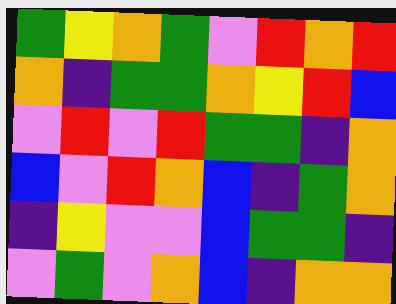[["green", "yellow", "orange", "green", "violet", "red", "orange", "red"], ["orange", "indigo", "green", "green", "orange", "yellow", "red", "blue"], ["violet", "red", "violet", "red", "green", "green", "indigo", "orange"], ["blue", "violet", "red", "orange", "blue", "indigo", "green", "orange"], ["indigo", "yellow", "violet", "violet", "blue", "green", "green", "indigo"], ["violet", "green", "violet", "orange", "blue", "indigo", "orange", "orange"]]